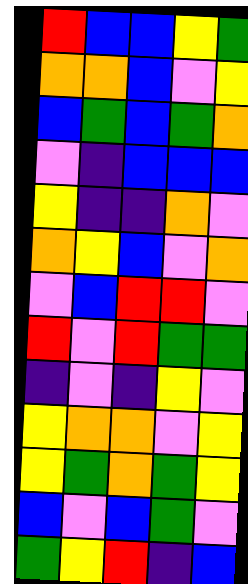[["red", "blue", "blue", "yellow", "green"], ["orange", "orange", "blue", "violet", "yellow"], ["blue", "green", "blue", "green", "orange"], ["violet", "indigo", "blue", "blue", "blue"], ["yellow", "indigo", "indigo", "orange", "violet"], ["orange", "yellow", "blue", "violet", "orange"], ["violet", "blue", "red", "red", "violet"], ["red", "violet", "red", "green", "green"], ["indigo", "violet", "indigo", "yellow", "violet"], ["yellow", "orange", "orange", "violet", "yellow"], ["yellow", "green", "orange", "green", "yellow"], ["blue", "violet", "blue", "green", "violet"], ["green", "yellow", "red", "indigo", "blue"]]